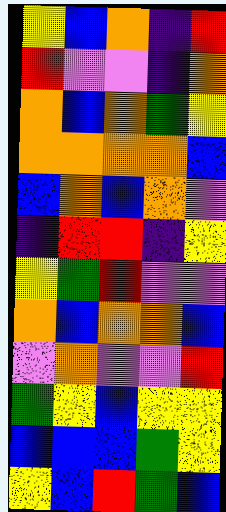[["yellow", "blue", "orange", "indigo", "red"], ["red", "violet", "violet", "indigo", "orange"], ["orange", "blue", "orange", "green", "yellow"], ["orange", "orange", "orange", "orange", "blue"], ["blue", "orange", "blue", "orange", "violet"], ["indigo", "red", "red", "indigo", "yellow"], ["yellow", "green", "red", "violet", "violet"], ["orange", "blue", "orange", "orange", "blue"], ["violet", "orange", "violet", "violet", "red"], ["green", "yellow", "blue", "yellow", "yellow"], ["blue", "blue", "blue", "green", "yellow"], ["yellow", "blue", "red", "green", "blue"]]